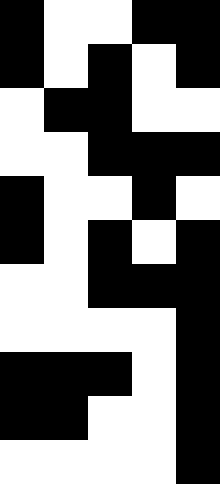[["black", "white", "white", "black", "black"], ["black", "white", "black", "white", "black"], ["white", "black", "black", "white", "white"], ["white", "white", "black", "black", "black"], ["black", "white", "white", "black", "white"], ["black", "white", "black", "white", "black"], ["white", "white", "black", "black", "black"], ["white", "white", "white", "white", "black"], ["black", "black", "black", "white", "black"], ["black", "black", "white", "white", "black"], ["white", "white", "white", "white", "black"]]